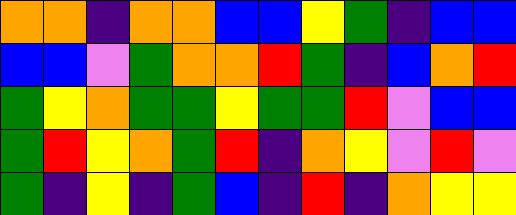[["orange", "orange", "indigo", "orange", "orange", "blue", "blue", "yellow", "green", "indigo", "blue", "blue"], ["blue", "blue", "violet", "green", "orange", "orange", "red", "green", "indigo", "blue", "orange", "red"], ["green", "yellow", "orange", "green", "green", "yellow", "green", "green", "red", "violet", "blue", "blue"], ["green", "red", "yellow", "orange", "green", "red", "indigo", "orange", "yellow", "violet", "red", "violet"], ["green", "indigo", "yellow", "indigo", "green", "blue", "indigo", "red", "indigo", "orange", "yellow", "yellow"]]